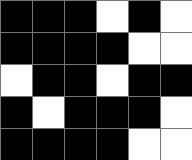[["black", "black", "black", "white", "black", "white"], ["black", "black", "black", "black", "white", "white"], ["white", "black", "black", "white", "black", "black"], ["black", "white", "black", "black", "black", "white"], ["black", "black", "black", "black", "white", "white"]]